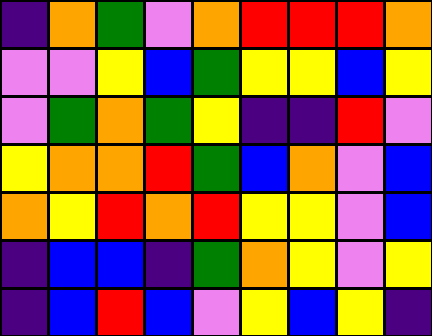[["indigo", "orange", "green", "violet", "orange", "red", "red", "red", "orange"], ["violet", "violet", "yellow", "blue", "green", "yellow", "yellow", "blue", "yellow"], ["violet", "green", "orange", "green", "yellow", "indigo", "indigo", "red", "violet"], ["yellow", "orange", "orange", "red", "green", "blue", "orange", "violet", "blue"], ["orange", "yellow", "red", "orange", "red", "yellow", "yellow", "violet", "blue"], ["indigo", "blue", "blue", "indigo", "green", "orange", "yellow", "violet", "yellow"], ["indigo", "blue", "red", "blue", "violet", "yellow", "blue", "yellow", "indigo"]]